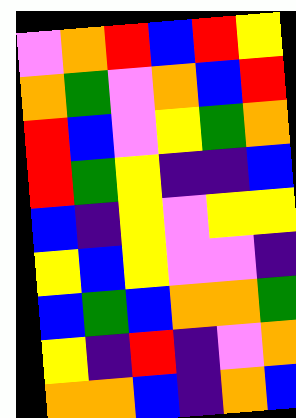[["violet", "orange", "red", "blue", "red", "yellow"], ["orange", "green", "violet", "orange", "blue", "red"], ["red", "blue", "violet", "yellow", "green", "orange"], ["red", "green", "yellow", "indigo", "indigo", "blue"], ["blue", "indigo", "yellow", "violet", "yellow", "yellow"], ["yellow", "blue", "yellow", "violet", "violet", "indigo"], ["blue", "green", "blue", "orange", "orange", "green"], ["yellow", "indigo", "red", "indigo", "violet", "orange"], ["orange", "orange", "blue", "indigo", "orange", "blue"]]